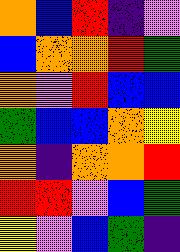[["orange", "blue", "red", "indigo", "violet"], ["blue", "orange", "orange", "red", "green"], ["orange", "violet", "red", "blue", "blue"], ["green", "blue", "blue", "orange", "yellow"], ["orange", "indigo", "orange", "orange", "red"], ["red", "red", "violet", "blue", "green"], ["yellow", "violet", "blue", "green", "indigo"]]